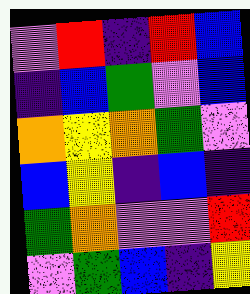[["violet", "red", "indigo", "red", "blue"], ["indigo", "blue", "green", "violet", "blue"], ["orange", "yellow", "orange", "green", "violet"], ["blue", "yellow", "indigo", "blue", "indigo"], ["green", "orange", "violet", "violet", "red"], ["violet", "green", "blue", "indigo", "yellow"]]